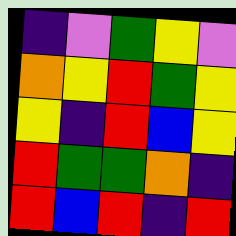[["indigo", "violet", "green", "yellow", "violet"], ["orange", "yellow", "red", "green", "yellow"], ["yellow", "indigo", "red", "blue", "yellow"], ["red", "green", "green", "orange", "indigo"], ["red", "blue", "red", "indigo", "red"]]